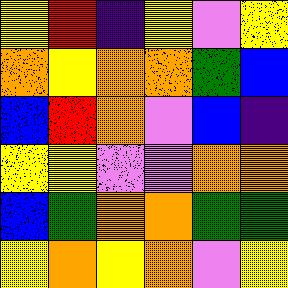[["yellow", "red", "indigo", "yellow", "violet", "yellow"], ["orange", "yellow", "orange", "orange", "green", "blue"], ["blue", "red", "orange", "violet", "blue", "indigo"], ["yellow", "yellow", "violet", "violet", "orange", "orange"], ["blue", "green", "orange", "orange", "green", "green"], ["yellow", "orange", "yellow", "orange", "violet", "yellow"]]